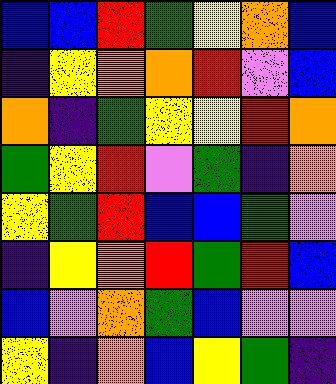[["blue", "blue", "red", "green", "yellow", "orange", "blue"], ["indigo", "yellow", "orange", "orange", "red", "violet", "blue"], ["orange", "indigo", "green", "yellow", "yellow", "red", "orange"], ["green", "yellow", "red", "violet", "green", "indigo", "orange"], ["yellow", "green", "red", "blue", "blue", "green", "violet"], ["indigo", "yellow", "orange", "red", "green", "red", "blue"], ["blue", "violet", "orange", "green", "blue", "violet", "violet"], ["yellow", "indigo", "orange", "blue", "yellow", "green", "indigo"]]